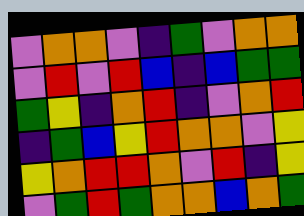[["violet", "orange", "orange", "violet", "indigo", "green", "violet", "orange", "orange"], ["violet", "red", "violet", "red", "blue", "indigo", "blue", "green", "green"], ["green", "yellow", "indigo", "orange", "red", "indigo", "violet", "orange", "red"], ["indigo", "green", "blue", "yellow", "red", "orange", "orange", "violet", "yellow"], ["yellow", "orange", "red", "red", "orange", "violet", "red", "indigo", "yellow"], ["violet", "green", "red", "green", "orange", "orange", "blue", "orange", "green"]]